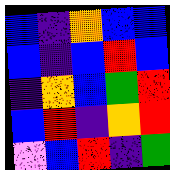[["blue", "indigo", "orange", "blue", "blue"], ["blue", "indigo", "blue", "red", "blue"], ["indigo", "orange", "blue", "green", "red"], ["blue", "red", "indigo", "orange", "red"], ["violet", "blue", "red", "indigo", "green"]]